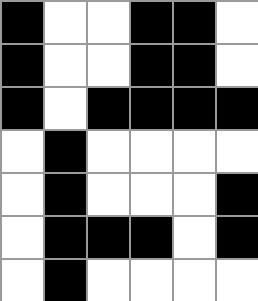[["black", "white", "white", "black", "black", "white"], ["black", "white", "white", "black", "black", "white"], ["black", "white", "black", "black", "black", "black"], ["white", "black", "white", "white", "white", "white"], ["white", "black", "white", "white", "white", "black"], ["white", "black", "black", "black", "white", "black"], ["white", "black", "white", "white", "white", "white"]]